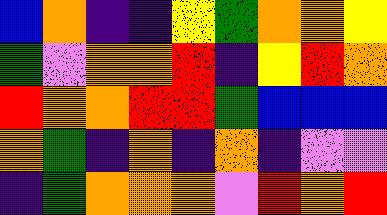[["blue", "orange", "indigo", "indigo", "yellow", "green", "orange", "orange", "yellow"], ["green", "violet", "orange", "orange", "red", "indigo", "yellow", "red", "orange"], ["red", "orange", "orange", "red", "red", "green", "blue", "blue", "blue"], ["orange", "green", "indigo", "orange", "indigo", "orange", "indigo", "violet", "violet"], ["indigo", "green", "orange", "orange", "orange", "violet", "red", "orange", "red"]]